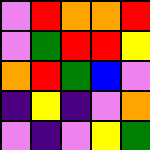[["violet", "red", "orange", "orange", "red"], ["violet", "green", "red", "red", "yellow"], ["orange", "red", "green", "blue", "violet"], ["indigo", "yellow", "indigo", "violet", "orange"], ["violet", "indigo", "violet", "yellow", "green"]]